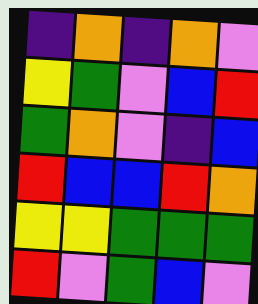[["indigo", "orange", "indigo", "orange", "violet"], ["yellow", "green", "violet", "blue", "red"], ["green", "orange", "violet", "indigo", "blue"], ["red", "blue", "blue", "red", "orange"], ["yellow", "yellow", "green", "green", "green"], ["red", "violet", "green", "blue", "violet"]]